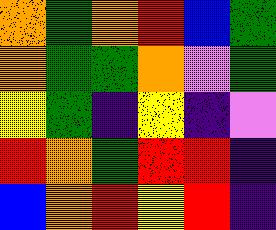[["orange", "green", "orange", "red", "blue", "green"], ["orange", "green", "green", "orange", "violet", "green"], ["yellow", "green", "indigo", "yellow", "indigo", "violet"], ["red", "orange", "green", "red", "red", "indigo"], ["blue", "orange", "red", "yellow", "red", "indigo"]]